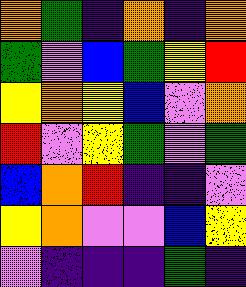[["orange", "green", "indigo", "orange", "indigo", "orange"], ["green", "violet", "blue", "green", "yellow", "red"], ["yellow", "orange", "yellow", "blue", "violet", "orange"], ["red", "violet", "yellow", "green", "violet", "green"], ["blue", "orange", "red", "indigo", "indigo", "violet"], ["yellow", "orange", "violet", "violet", "blue", "yellow"], ["violet", "indigo", "indigo", "indigo", "green", "indigo"]]